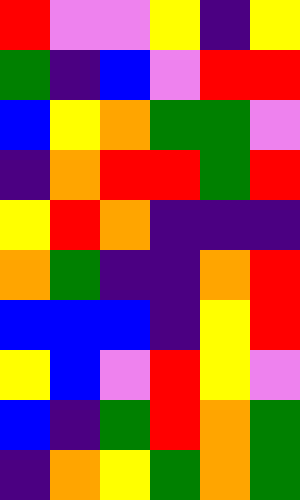[["red", "violet", "violet", "yellow", "indigo", "yellow"], ["green", "indigo", "blue", "violet", "red", "red"], ["blue", "yellow", "orange", "green", "green", "violet"], ["indigo", "orange", "red", "red", "green", "red"], ["yellow", "red", "orange", "indigo", "indigo", "indigo"], ["orange", "green", "indigo", "indigo", "orange", "red"], ["blue", "blue", "blue", "indigo", "yellow", "red"], ["yellow", "blue", "violet", "red", "yellow", "violet"], ["blue", "indigo", "green", "red", "orange", "green"], ["indigo", "orange", "yellow", "green", "orange", "green"]]